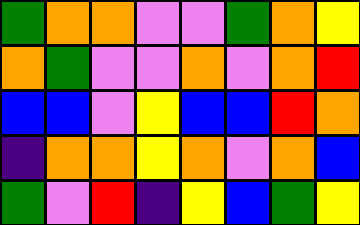[["green", "orange", "orange", "violet", "violet", "green", "orange", "yellow"], ["orange", "green", "violet", "violet", "orange", "violet", "orange", "red"], ["blue", "blue", "violet", "yellow", "blue", "blue", "red", "orange"], ["indigo", "orange", "orange", "yellow", "orange", "violet", "orange", "blue"], ["green", "violet", "red", "indigo", "yellow", "blue", "green", "yellow"]]